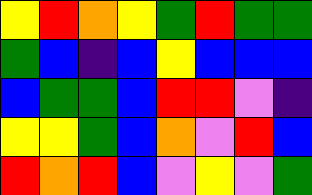[["yellow", "red", "orange", "yellow", "green", "red", "green", "green"], ["green", "blue", "indigo", "blue", "yellow", "blue", "blue", "blue"], ["blue", "green", "green", "blue", "red", "red", "violet", "indigo"], ["yellow", "yellow", "green", "blue", "orange", "violet", "red", "blue"], ["red", "orange", "red", "blue", "violet", "yellow", "violet", "green"]]